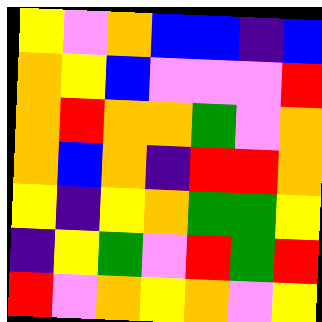[["yellow", "violet", "orange", "blue", "blue", "indigo", "blue"], ["orange", "yellow", "blue", "violet", "violet", "violet", "red"], ["orange", "red", "orange", "orange", "green", "violet", "orange"], ["orange", "blue", "orange", "indigo", "red", "red", "orange"], ["yellow", "indigo", "yellow", "orange", "green", "green", "yellow"], ["indigo", "yellow", "green", "violet", "red", "green", "red"], ["red", "violet", "orange", "yellow", "orange", "violet", "yellow"]]